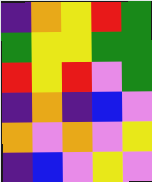[["indigo", "orange", "yellow", "red", "green"], ["green", "yellow", "yellow", "green", "green"], ["red", "yellow", "red", "violet", "green"], ["indigo", "orange", "indigo", "blue", "violet"], ["orange", "violet", "orange", "violet", "yellow"], ["indigo", "blue", "violet", "yellow", "violet"]]